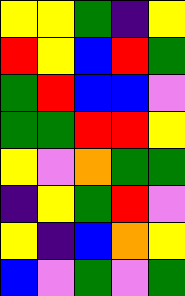[["yellow", "yellow", "green", "indigo", "yellow"], ["red", "yellow", "blue", "red", "green"], ["green", "red", "blue", "blue", "violet"], ["green", "green", "red", "red", "yellow"], ["yellow", "violet", "orange", "green", "green"], ["indigo", "yellow", "green", "red", "violet"], ["yellow", "indigo", "blue", "orange", "yellow"], ["blue", "violet", "green", "violet", "green"]]